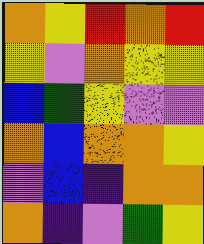[["orange", "yellow", "red", "orange", "red"], ["yellow", "violet", "orange", "yellow", "yellow"], ["blue", "green", "yellow", "violet", "violet"], ["orange", "blue", "orange", "orange", "yellow"], ["violet", "blue", "indigo", "orange", "orange"], ["orange", "indigo", "violet", "green", "yellow"]]